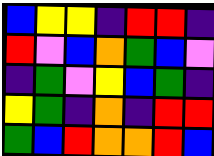[["blue", "yellow", "yellow", "indigo", "red", "red", "indigo"], ["red", "violet", "blue", "orange", "green", "blue", "violet"], ["indigo", "green", "violet", "yellow", "blue", "green", "indigo"], ["yellow", "green", "indigo", "orange", "indigo", "red", "red"], ["green", "blue", "red", "orange", "orange", "red", "blue"]]